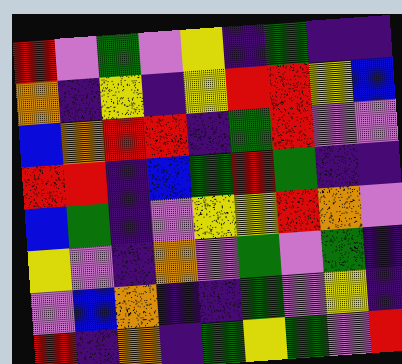[["red", "violet", "green", "violet", "yellow", "indigo", "green", "indigo", "indigo"], ["orange", "indigo", "yellow", "indigo", "yellow", "red", "red", "yellow", "blue"], ["blue", "orange", "red", "red", "indigo", "green", "red", "violet", "violet"], ["red", "red", "indigo", "blue", "green", "red", "green", "indigo", "indigo"], ["blue", "green", "indigo", "violet", "yellow", "yellow", "red", "orange", "violet"], ["yellow", "violet", "indigo", "orange", "violet", "green", "violet", "green", "indigo"], ["violet", "blue", "orange", "indigo", "indigo", "green", "violet", "yellow", "indigo"], ["red", "indigo", "orange", "indigo", "green", "yellow", "green", "violet", "red"]]